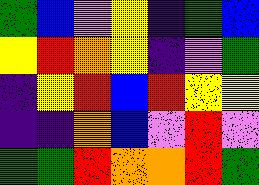[["green", "blue", "violet", "yellow", "indigo", "green", "blue"], ["yellow", "red", "orange", "yellow", "indigo", "violet", "green"], ["indigo", "yellow", "red", "blue", "red", "yellow", "yellow"], ["indigo", "indigo", "orange", "blue", "violet", "red", "violet"], ["green", "green", "red", "orange", "orange", "red", "green"]]